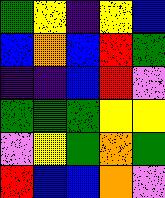[["green", "yellow", "indigo", "yellow", "blue"], ["blue", "orange", "blue", "red", "green"], ["indigo", "indigo", "blue", "red", "violet"], ["green", "green", "green", "yellow", "yellow"], ["violet", "yellow", "green", "orange", "green"], ["red", "blue", "blue", "orange", "violet"]]